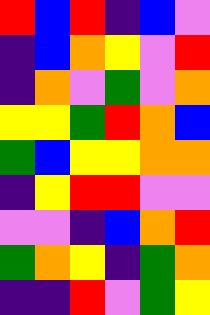[["red", "blue", "red", "indigo", "blue", "violet"], ["indigo", "blue", "orange", "yellow", "violet", "red"], ["indigo", "orange", "violet", "green", "violet", "orange"], ["yellow", "yellow", "green", "red", "orange", "blue"], ["green", "blue", "yellow", "yellow", "orange", "orange"], ["indigo", "yellow", "red", "red", "violet", "violet"], ["violet", "violet", "indigo", "blue", "orange", "red"], ["green", "orange", "yellow", "indigo", "green", "orange"], ["indigo", "indigo", "red", "violet", "green", "yellow"]]